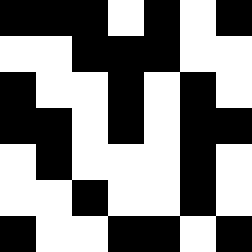[["black", "black", "black", "white", "black", "white", "black"], ["white", "white", "black", "black", "black", "white", "white"], ["black", "white", "white", "black", "white", "black", "white"], ["black", "black", "white", "black", "white", "black", "black"], ["white", "black", "white", "white", "white", "black", "white"], ["white", "white", "black", "white", "white", "black", "white"], ["black", "white", "white", "black", "black", "white", "black"]]